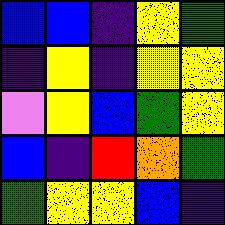[["blue", "blue", "indigo", "yellow", "green"], ["indigo", "yellow", "indigo", "yellow", "yellow"], ["violet", "yellow", "blue", "green", "yellow"], ["blue", "indigo", "red", "orange", "green"], ["green", "yellow", "yellow", "blue", "indigo"]]